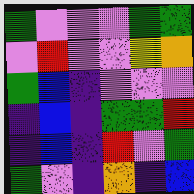[["green", "violet", "violet", "violet", "green", "green"], ["violet", "red", "violet", "violet", "yellow", "orange"], ["green", "blue", "indigo", "violet", "violet", "violet"], ["indigo", "blue", "indigo", "green", "green", "red"], ["indigo", "blue", "indigo", "red", "violet", "green"], ["green", "violet", "indigo", "orange", "indigo", "blue"]]